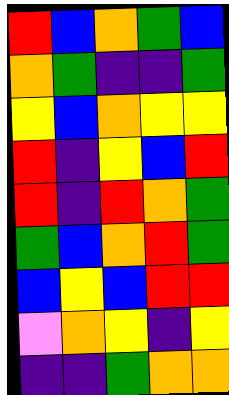[["red", "blue", "orange", "green", "blue"], ["orange", "green", "indigo", "indigo", "green"], ["yellow", "blue", "orange", "yellow", "yellow"], ["red", "indigo", "yellow", "blue", "red"], ["red", "indigo", "red", "orange", "green"], ["green", "blue", "orange", "red", "green"], ["blue", "yellow", "blue", "red", "red"], ["violet", "orange", "yellow", "indigo", "yellow"], ["indigo", "indigo", "green", "orange", "orange"]]